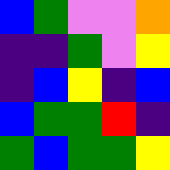[["blue", "green", "violet", "violet", "orange"], ["indigo", "indigo", "green", "violet", "yellow"], ["indigo", "blue", "yellow", "indigo", "blue"], ["blue", "green", "green", "red", "indigo"], ["green", "blue", "green", "green", "yellow"]]